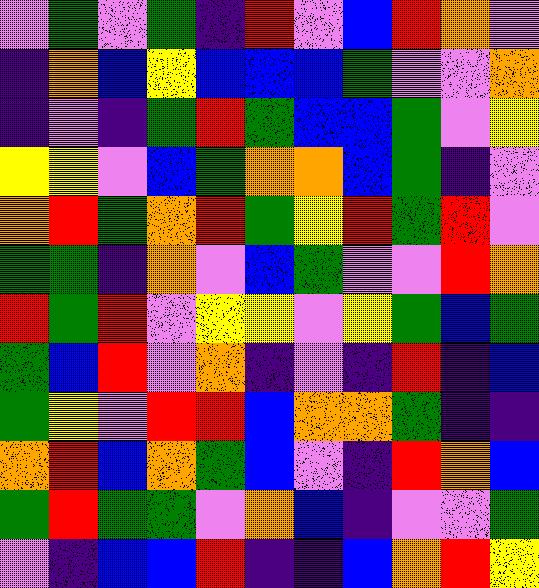[["violet", "green", "violet", "green", "indigo", "red", "violet", "blue", "red", "orange", "violet"], ["indigo", "orange", "blue", "yellow", "blue", "blue", "blue", "green", "violet", "violet", "orange"], ["indigo", "violet", "indigo", "green", "red", "green", "blue", "blue", "green", "violet", "yellow"], ["yellow", "yellow", "violet", "blue", "green", "orange", "orange", "blue", "green", "indigo", "violet"], ["orange", "red", "green", "orange", "red", "green", "yellow", "red", "green", "red", "violet"], ["green", "green", "indigo", "orange", "violet", "blue", "green", "violet", "violet", "red", "orange"], ["red", "green", "red", "violet", "yellow", "yellow", "violet", "yellow", "green", "blue", "green"], ["green", "blue", "red", "violet", "orange", "indigo", "violet", "indigo", "red", "indigo", "blue"], ["green", "yellow", "violet", "red", "red", "blue", "orange", "orange", "green", "indigo", "indigo"], ["orange", "red", "blue", "orange", "green", "blue", "violet", "indigo", "red", "orange", "blue"], ["green", "red", "green", "green", "violet", "orange", "blue", "indigo", "violet", "violet", "green"], ["violet", "indigo", "blue", "blue", "red", "indigo", "indigo", "blue", "orange", "red", "yellow"]]